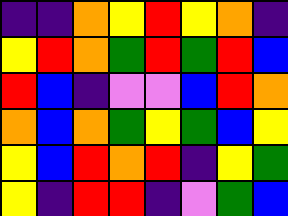[["indigo", "indigo", "orange", "yellow", "red", "yellow", "orange", "indigo"], ["yellow", "red", "orange", "green", "red", "green", "red", "blue"], ["red", "blue", "indigo", "violet", "violet", "blue", "red", "orange"], ["orange", "blue", "orange", "green", "yellow", "green", "blue", "yellow"], ["yellow", "blue", "red", "orange", "red", "indigo", "yellow", "green"], ["yellow", "indigo", "red", "red", "indigo", "violet", "green", "blue"]]